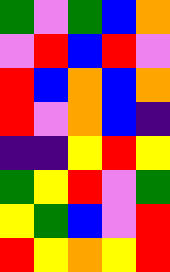[["green", "violet", "green", "blue", "orange"], ["violet", "red", "blue", "red", "violet"], ["red", "blue", "orange", "blue", "orange"], ["red", "violet", "orange", "blue", "indigo"], ["indigo", "indigo", "yellow", "red", "yellow"], ["green", "yellow", "red", "violet", "green"], ["yellow", "green", "blue", "violet", "red"], ["red", "yellow", "orange", "yellow", "red"]]